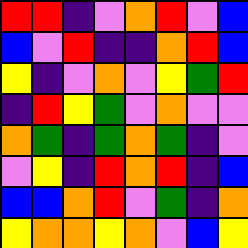[["red", "red", "indigo", "violet", "orange", "red", "violet", "blue"], ["blue", "violet", "red", "indigo", "indigo", "orange", "red", "blue"], ["yellow", "indigo", "violet", "orange", "violet", "yellow", "green", "red"], ["indigo", "red", "yellow", "green", "violet", "orange", "violet", "violet"], ["orange", "green", "indigo", "green", "orange", "green", "indigo", "violet"], ["violet", "yellow", "indigo", "red", "orange", "red", "indigo", "blue"], ["blue", "blue", "orange", "red", "violet", "green", "indigo", "orange"], ["yellow", "orange", "orange", "yellow", "orange", "violet", "blue", "yellow"]]